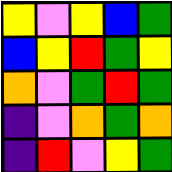[["yellow", "violet", "yellow", "blue", "green"], ["blue", "yellow", "red", "green", "yellow"], ["orange", "violet", "green", "red", "green"], ["indigo", "violet", "orange", "green", "orange"], ["indigo", "red", "violet", "yellow", "green"]]